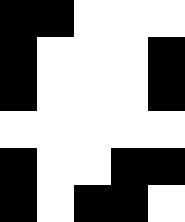[["black", "black", "white", "white", "white"], ["black", "white", "white", "white", "black"], ["black", "white", "white", "white", "black"], ["white", "white", "white", "white", "white"], ["black", "white", "white", "black", "black"], ["black", "white", "black", "black", "white"]]